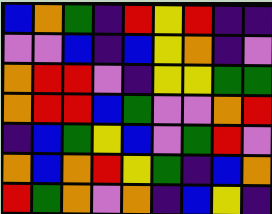[["blue", "orange", "green", "indigo", "red", "yellow", "red", "indigo", "indigo"], ["violet", "violet", "blue", "indigo", "blue", "yellow", "orange", "indigo", "violet"], ["orange", "red", "red", "violet", "indigo", "yellow", "yellow", "green", "green"], ["orange", "red", "red", "blue", "green", "violet", "violet", "orange", "red"], ["indigo", "blue", "green", "yellow", "blue", "violet", "green", "red", "violet"], ["orange", "blue", "orange", "red", "yellow", "green", "indigo", "blue", "orange"], ["red", "green", "orange", "violet", "orange", "indigo", "blue", "yellow", "indigo"]]